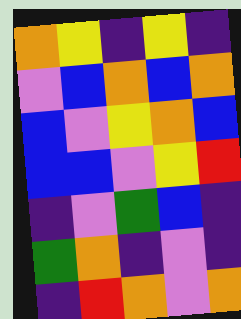[["orange", "yellow", "indigo", "yellow", "indigo"], ["violet", "blue", "orange", "blue", "orange"], ["blue", "violet", "yellow", "orange", "blue"], ["blue", "blue", "violet", "yellow", "red"], ["indigo", "violet", "green", "blue", "indigo"], ["green", "orange", "indigo", "violet", "indigo"], ["indigo", "red", "orange", "violet", "orange"]]